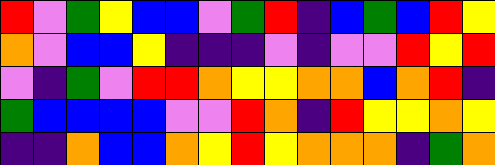[["red", "violet", "green", "yellow", "blue", "blue", "violet", "green", "red", "indigo", "blue", "green", "blue", "red", "yellow"], ["orange", "violet", "blue", "blue", "yellow", "indigo", "indigo", "indigo", "violet", "indigo", "violet", "violet", "red", "yellow", "red"], ["violet", "indigo", "green", "violet", "red", "red", "orange", "yellow", "yellow", "orange", "orange", "blue", "orange", "red", "indigo"], ["green", "blue", "blue", "blue", "blue", "violet", "violet", "red", "orange", "indigo", "red", "yellow", "yellow", "orange", "yellow"], ["indigo", "indigo", "orange", "blue", "blue", "orange", "yellow", "red", "yellow", "orange", "orange", "orange", "indigo", "green", "orange"]]